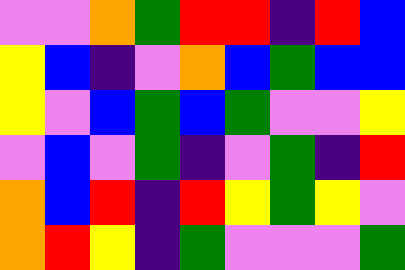[["violet", "violet", "orange", "green", "red", "red", "indigo", "red", "blue"], ["yellow", "blue", "indigo", "violet", "orange", "blue", "green", "blue", "blue"], ["yellow", "violet", "blue", "green", "blue", "green", "violet", "violet", "yellow"], ["violet", "blue", "violet", "green", "indigo", "violet", "green", "indigo", "red"], ["orange", "blue", "red", "indigo", "red", "yellow", "green", "yellow", "violet"], ["orange", "red", "yellow", "indigo", "green", "violet", "violet", "violet", "green"]]